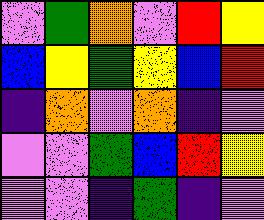[["violet", "green", "orange", "violet", "red", "yellow"], ["blue", "yellow", "green", "yellow", "blue", "red"], ["indigo", "orange", "violet", "orange", "indigo", "violet"], ["violet", "violet", "green", "blue", "red", "yellow"], ["violet", "violet", "indigo", "green", "indigo", "violet"]]